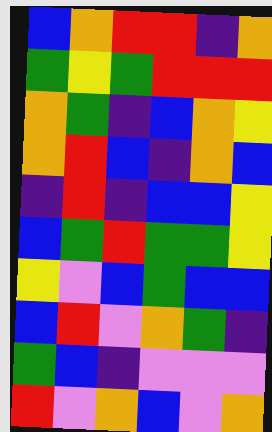[["blue", "orange", "red", "red", "indigo", "orange"], ["green", "yellow", "green", "red", "red", "red"], ["orange", "green", "indigo", "blue", "orange", "yellow"], ["orange", "red", "blue", "indigo", "orange", "blue"], ["indigo", "red", "indigo", "blue", "blue", "yellow"], ["blue", "green", "red", "green", "green", "yellow"], ["yellow", "violet", "blue", "green", "blue", "blue"], ["blue", "red", "violet", "orange", "green", "indigo"], ["green", "blue", "indigo", "violet", "violet", "violet"], ["red", "violet", "orange", "blue", "violet", "orange"]]